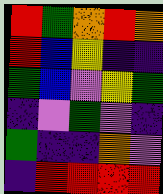[["red", "green", "orange", "red", "orange"], ["red", "blue", "yellow", "indigo", "indigo"], ["green", "blue", "violet", "yellow", "green"], ["indigo", "violet", "green", "violet", "indigo"], ["green", "indigo", "indigo", "orange", "violet"], ["indigo", "red", "red", "red", "red"]]